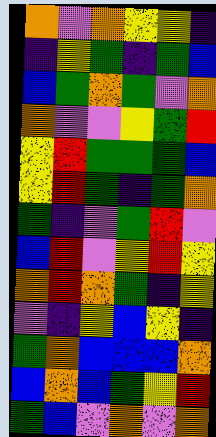[["orange", "violet", "orange", "yellow", "yellow", "indigo"], ["indigo", "yellow", "green", "indigo", "green", "blue"], ["blue", "green", "orange", "green", "violet", "orange"], ["orange", "violet", "violet", "yellow", "green", "red"], ["yellow", "red", "green", "green", "green", "blue"], ["yellow", "red", "green", "indigo", "green", "orange"], ["green", "indigo", "violet", "green", "red", "violet"], ["blue", "red", "violet", "yellow", "red", "yellow"], ["orange", "red", "orange", "green", "indigo", "yellow"], ["violet", "indigo", "yellow", "blue", "yellow", "indigo"], ["green", "orange", "blue", "blue", "blue", "orange"], ["blue", "orange", "blue", "green", "yellow", "red"], ["green", "blue", "violet", "orange", "violet", "orange"]]